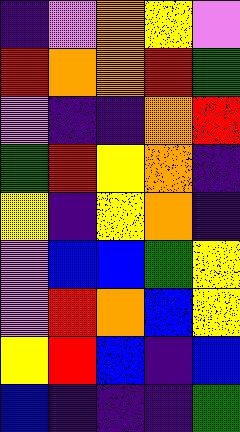[["indigo", "violet", "orange", "yellow", "violet"], ["red", "orange", "orange", "red", "green"], ["violet", "indigo", "indigo", "orange", "red"], ["green", "red", "yellow", "orange", "indigo"], ["yellow", "indigo", "yellow", "orange", "indigo"], ["violet", "blue", "blue", "green", "yellow"], ["violet", "red", "orange", "blue", "yellow"], ["yellow", "red", "blue", "indigo", "blue"], ["blue", "indigo", "indigo", "indigo", "green"]]